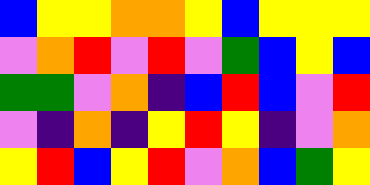[["blue", "yellow", "yellow", "orange", "orange", "yellow", "blue", "yellow", "yellow", "yellow"], ["violet", "orange", "red", "violet", "red", "violet", "green", "blue", "yellow", "blue"], ["green", "green", "violet", "orange", "indigo", "blue", "red", "blue", "violet", "red"], ["violet", "indigo", "orange", "indigo", "yellow", "red", "yellow", "indigo", "violet", "orange"], ["yellow", "red", "blue", "yellow", "red", "violet", "orange", "blue", "green", "yellow"]]